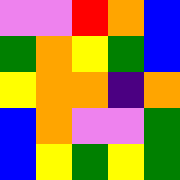[["violet", "violet", "red", "orange", "blue"], ["green", "orange", "yellow", "green", "blue"], ["yellow", "orange", "orange", "indigo", "orange"], ["blue", "orange", "violet", "violet", "green"], ["blue", "yellow", "green", "yellow", "green"]]